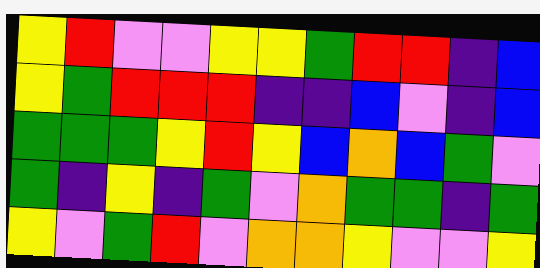[["yellow", "red", "violet", "violet", "yellow", "yellow", "green", "red", "red", "indigo", "blue"], ["yellow", "green", "red", "red", "red", "indigo", "indigo", "blue", "violet", "indigo", "blue"], ["green", "green", "green", "yellow", "red", "yellow", "blue", "orange", "blue", "green", "violet"], ["green", "indigo", "yellow", "indigo", "green", "violet", "orange", "green", "green", "indigo", "green"], ["yellow", "violet", "green", "red", "violet", "orange", "orange", "yellow", "violet", "violet", "yellow"]]